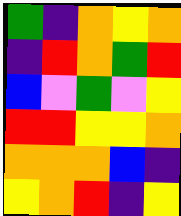[["green", "indigo", "orange", "yellow", "orange"], ["indigo", "red", "orange", "green", "red"], ["blue", "violet", "green", "violet", "yellow"], ["red", "red", "yellow", "yellow", "orange"], ["orange", "orange", "orange", "blue", "indigo"], ["yellow", "orange", "red", "indigo", "yellow"]]